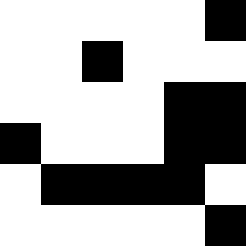[["white", "white", "white", "white", "white", "black"], ["white", "white", "black", "white", "white", "white"], ["white", "white", "white", "white", "black", "black"], ["black", "white", "white", "white", "black", "black"], ["white", "black", "black", "black", "black", "white"], ["white", "white", "white", "white", "white", "black"]]